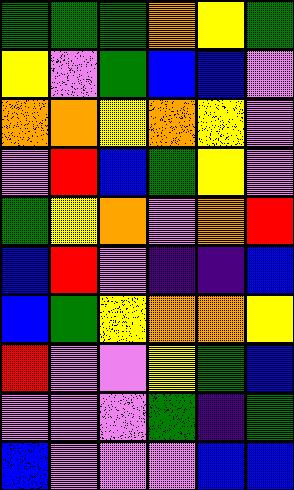[["green", "green", "green", "orange", "yellow", "green"], ["yellow", "violet", "green", "blue", "blue", "violet"], ["orange", "orange", "yellow", "orange", "yellow", "violet"], ["violet", "red", "blue", "green", "yellow", "violet"], ["green", "yellow", "orange", "violet", "orange", "red"], ["blue", "red", "violet", "indigo", "indigo", "blue"], ["blue", "green", "yellow", "orange", "orange", "yellow"], ["red", "violet", "violet", "yellow", "green", "blue"], ["violet", "violet", "violet", "green", "indigo", "green"], ["blue", "violet", "violet", "violet", "blue", "blue"]]